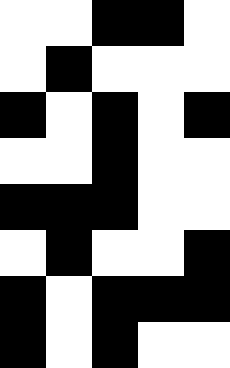[["white", "white", "black", "black", "white"], ["white", "black", "white", "white", "white"], ["black", "white", "black", "white", "black"], ["white", "white", "black", "white", "white"], ["black", "black", "black", "white", "white"], ["white", "black", "white", "white", "black"], ["black", "white", "black", "black", "black"], ["black", "white", "black", "white", "white"]]